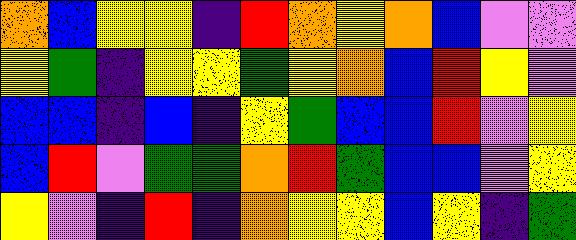[["orange", "blue", "yellow", "yellow", "indigo", "red", "orange", "yellow", "orange", "blue", "violet", "violet"], ["yellow", "green", "indigo", "yellow", "yellow", "green", "yellow", "orange", "blue", "red", "yellow", "violet"], ["blue", "blue", "indigo", "blue", "indigo", "yellow", "green", "blue", "blue", "red", "violet", "yellow"], ["blue", "red", "violet", "green", "green", "orange", "red", "green", "blue", "blue", "violet", "yellow"], ["yellow", "violet", "indigo", "red", "indigo", "orange", "yellow", "yellow", "blue", "yellow", "indigo", "green"]]